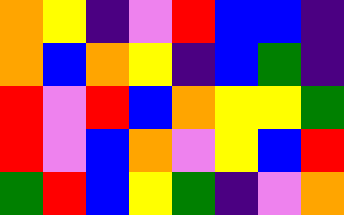[["orange", "yellow", "indigo", "violet", "red", "blue", "blue", "indigo"], ["orange", "blue", "orange", "yellow", "indigo", "blue", "green", "indigo"], ["red", "violet", "red", "blue", "orange", "yellow", "yellow", "green"], ["red", "violet", "blue", "orange", "violet", "yellow", "blue", "red"], ["green", "red", "blue", "yellow", "green", "indigo", "violet", "orange"]]